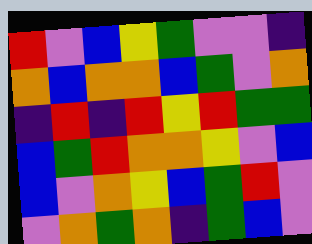[["red", "violet", "blue", "yellow", "green", "violet", "violet", "indigo"], ["orange", "blue", "orange", "orange", "blue", "green", "violet", "orange"], ["indigo", "red", "indigo", "red", "yellow", "red", "green", "green"], ["blue", "green", "red", "orange", "orange", "yellow", "violet", "blue"], ["blue", "violet", "orange", "yellow", "blue", "green", "red", "violet"], ["violet", "orange", "green", "orange", "indigo", "green", "blue", "violet"]]